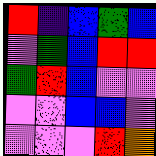[["red", "indigo", "blue", "green", "blue"], ["violet", "green", "blue", "red", "red"], ["green", "red", "blue", "violet", "violet"], ["violet", "violet", "blue", "blue", "violet"], ["violet", "violet", "violet", "red", "orange"]]